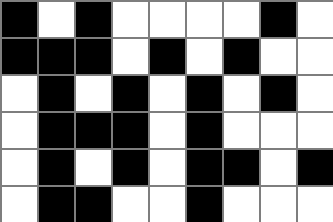[["black", "white", "black", "white", "white", "white", "white", "black", "white"], ["black", "black", "black", "white", "black", "white", "black", "white", "white"], ["white", "black", "white", "black", "white", "black", "white", "black", "white"], ["white", "black", "black", "black", "white", "black", "white", "white", "white"], ["white", "black", "white", "black", "white", "black", "black", "white", "black"], ["white", "black", "black", "white", "white", "black", "white", "white", "white"]]